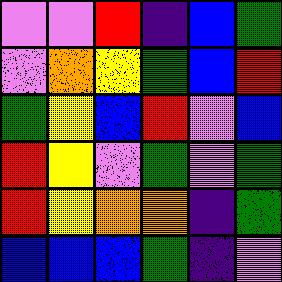[["violet", "violet", "red", "indigo", "blue", "green"], ["violet", "orange", "yellow", "green", "blue", "red"], ["green", "yellow", "blue", "red", "violet", "blue"], ["red", "yellow", "violet", "green", "violet", "green"], ["red", "yellow", "orange", "orange", "indigo", "green"], ["blue", "blue", "blue", "green", "indigo", "violet"]]